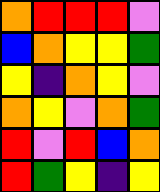[["orange", "red", "red", "red", "violet"], ["blue", "orange", "yellow", "yellow", "green"], ["yellow", "indigo", "orange", "yellow", "violet"], ["orange", "yellow", "violet", "orange", "green"], ["red", "violet", "red", "blue", "orange"], ["red", "green", "yellow", "indigo", "yellow"]]